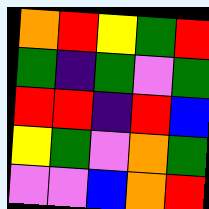[["orange", "red", "yellow", "green", "red"], ["green", "indigo", "green", "violet", "green"], ["red", "red", "indigo", "red", "blue"], ["yellow", "green", "violet", "orange", "green"], ["violet", "violet", "blue", "orange", "red"]]